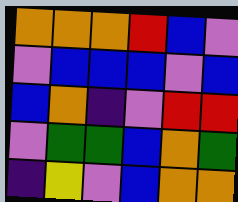[["orange", "orange", "orange", "red", "blue", "violet"], ["violet", "blue", "blue", "blue", "violet", "blue"], ["blue", "orange", "indigo", "violet", "red", "red"], ["violet", "green", "green", "blue", "orange", "green"], ["indigo", "yellow", "violet", "blue", "orange", "orange"]]